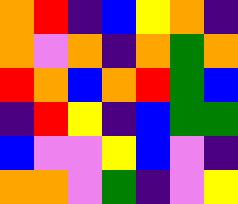[["orange", "red", "indigo", "blue", "yellow", "orange", "indigo"], ["orange", "violet", "orange", "indigo", "orange", "green", "orange"], ["red", "orange", "blue", "orange", "red", "green", "blue"], ["indigo", "red", "yellow", "indigo", "blue", "green", "green"], ["blue", "violet", "violet", "yellow", "blue", "violet", "indigo"], ["orange", "orange", "violet", "green", "indigo", "violet", "yellow"]]